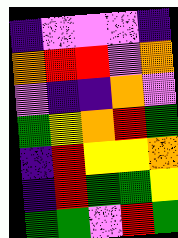[["indigo", "violet", "violet", "violet", "indigo"], ["orange", "red", "red", "violet", "orange"], ["violet", "indigo", "indigo", "orange", "violet"], ["green", "yellow", "orange", "red", "green"], ["indigo", "red", "yellow", "yellow", "orange"], ["indigo", "red", "green", "green", "yellow"], ["green", "green", "violet", "red", "green"]]